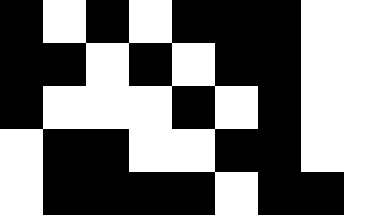[["black", "white", "black", "white", "black", "black", "black", "white", "white"], ["black", "black", "white", "black", "white", "black", "black", "white", "white"], ["black", "white", "white", "white", "black", "white", "black", "white", "white"], ["white", "black", "black", "white", "white", "black", "black", "white", "white"], ["white", "black", "black", "black", "black", "white", "black", "black", "white"]]